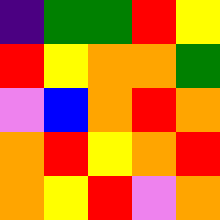[["indigo", "green", "green", "red", "yellow"], ["red", "yellow", "orange", "orange", "green"], ["violet", "blue", "orange", "red", "orange"], ["orange", "red", "yellow", "orange", "red"], ["orange", "yellow", "red", "violet", "orange"]]